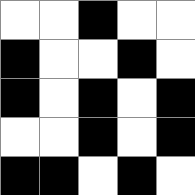[["white", "white", "black", "white", "white"], ["black", "white", "white", "black", "white"], ["black", "white", "black", "white", "black"], ["white", "white", "black", "white", "black"], ["black", "black", "white", "black", "white"]]